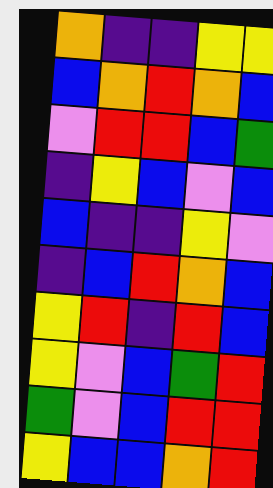[["orange", "indigo", "indigo", "yellow", "yellow"], ["blue", "orange", "red", "orange", "blue"], ["violet", "red", "red", "blue", "green"], ["indigo", "yellow", "blue", "violet", "blue"], ["blue", "indigo", "indigo", "yellow", "violet"], ["indigo", "blue", "red", "orange", "blue"], ["yellow", "red", "indigo", "red", "blue"], ["yellow", "violet", "blue", "green", "red"], ["green", "violet", "blue", "red", "red"], ["yellow", "blue", "blue", "orange", "red"]]